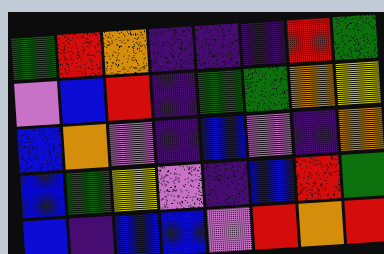[["green", "red", "orange", "indigo", "indigo", "indigo", "red", "green"], ["violet", "blue", "red", "indigo", "green", "green", "orange", "yellow"], ["blue", "orange", "violet", "indigo", "blue", "violet", "indigo", "orange"], ["blue", "green", "yellow", "violet", "indigo", "blue", "red", "green"], ["blue", "indigo", "blue", "blue", "violet", "red", "orange", "red"]]